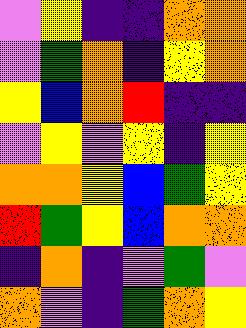[["violet", "yellow", "indigo", "indigo", "orange", "orange"], ["violet", "green", "orange", "indigo", "yellow", "orange"], ["yellow", "blue", "orange", "red", "indigo", "indigo"], ["violet", "yellow", "violet", "yellow", "indigo", "yellow"], ["orange", "orange", "yellow", "blue", "green", "yellow"], ["red", "green", "yellow", "blue", "orange", "orange"], ["indigo", "orange", "indigo", "violet", "green", "violet"], ["orange", "violet", "indigo", "green", "orange", "yellow"]]